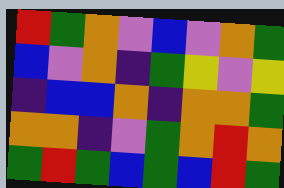[["red", "green", "orange", "violet", "blue", "violet", "orange", "green"], ["blue", "violet", "orange", "indigo", "green", "yellow", "violet", "yellow"], ["indigo", "blue", "blue", "orange", "indigo", "orange", "orange", "green"], ["orange", "orange", "indigo", "violet", "green", "orange", "red", "orange"], ["green", "red", "green", "blue", "green", "blue", "red", "green"]]